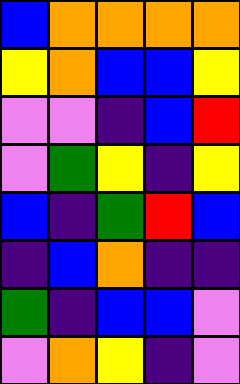[["blue", "orange", "orange", "orange", "orange"], ["yellow", "orange", "blue", "blue", "yellow"], ["violet", "violet", "indigo", "blue", "red"], ["violet", "green", "yellow", "indigo", "yellow"], ["blue", "indigo", "green", "red", "blue"], ["indigo", "blue", "orange", "indigo", "indigo"], ["green", "indigo", "blue", "blue", "violet"], ["violet", "orange", "yellow", "indigo", "violet"]]